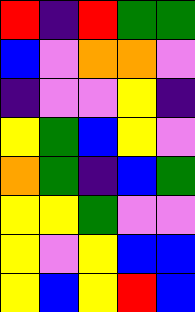[["red", "indigo", "red", "green", "green"], ["blue", "violet", "orange", "orange", "violet"], ["indigo", "violet", "violet", "yellow", "indigo"], ["yellow", "green", "blue", "yellow", "violet"], ["orange", "green", "indigo", "blue", "green"], ["yellow", "yellow", "green", "violet", "violet"], ["yellow", "violet", "yellow", "blue", "blue"], ["yellow", "blue", "yellow", "red", "blue"]]